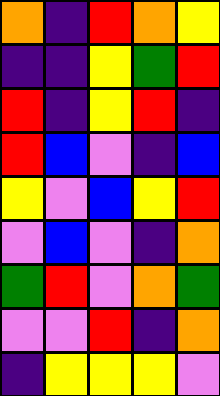[["orange", "indigo", "red", "orange", "yellow"], ["indigo", "indigo", "yellow", "green", "red"], ["red", "indigo", "yellow", "red", "indigo"], ["red", "blue", "violet", "indigo", "blue"], ["yellow", "violet", "blue", "yellow", "red"], ["violet", "blue", "violet", "indigo", "orange"], ["green", "red", "violet", "orange", "green"], ["violet", "violet", "red", "indigo", "orange"], ["indigo", "yellow", "yellow", "yellow", "violet"]]